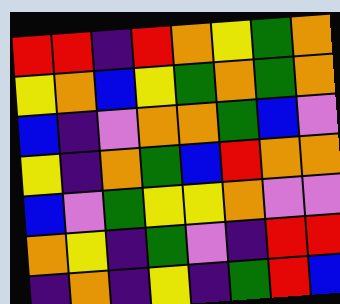[["red", "red", "indigo", "red", "orange", "yellow", "green", "orange"], ["yellow", "orange", "blue", "yellow", "green", "orange", "green", "orange"], ["blue", "indigo", "violet", "orange", "orange", "green", "blue", "violet"], ["yellow", "indigo", "orange", "green", "blue", "red", "orange", "orange"], ["blue", "violet", "green", "yellow", "yellow", "orange", "violet", "violet"], ["orange", "yellow", "indigo", "green", "violet", "indigo", "red", "red"], ["indigo", "orange", "indigo", "yellow", "indigo", "green", "red", "blue"]]